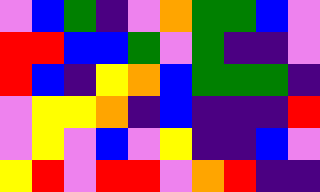[["violet", "blue", "green", "indigo", "violet", "orange", "green", "green", "blue", "violet"], ["red", "red", "blue", "blue", "green", "violet", "green", "indigo", "indigo", "violet"], ["red", "blue", "indigo", "yellow", "orange", "blue", "green", "green", "green", "indigo"], ["violet", "yellow", "yellow", "orange", "indigo", "blue", "indigo", "indigo", "indigo", "red"], ["violet", "yellow", "violet", "blue", "violet", "yellow", "indigo", "indigo", "blue", "violet"], ["yellow", "red", "violet", "red", "red", "violet", "orange", "red", "indigo", "indigo"]]